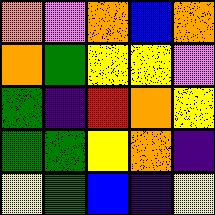[["orange", "violet", "orange", "blue", "orange"], ["orange", "green", "yellow", "yellow", "violet"], ["green", "indigo", "red", "orange", "yellow"], ["green", "green", "yellow", "orange", "indigo"], ["yellow", "green", "blue", "indigo", "yellow"]]